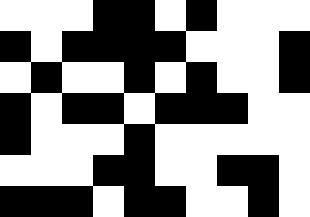[["white", "white", "white", "black", "black", "white", "black", "white", "white", "white"], ["black", "white", "black", "black", "black", "black", "white", "white", "white", "black"], ["white", "black", "white", "white", "black", "white", "black", "white", "white", "black"], ["black", "white", "black", "black", "white", "black", "black", "black", "white", "white"], ["black", "white", "white", "white", "black", "white", "white", "white", "white", "white"], ["white", "white", "white", "black", "black", "white", "white", "black", "black", "white"], ["black", "black", "black", "white", "black", "black", "white", "white", "black", "white"]]